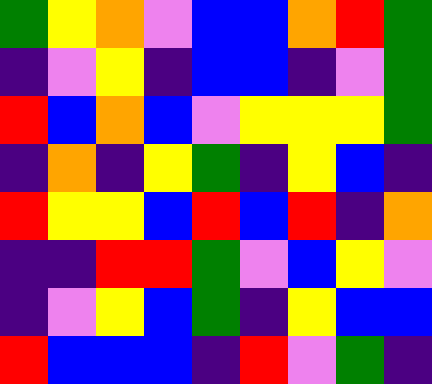[["green", "yellow", "orange", "violet", "blue", "blue", "orange", "red", "green"], ["indigo", "violet", "yellow", "indigo", "blue", "blue", "indigo", "violet", "green"], ["red", "blue", "orange", "blue", "violet", "yellow", "yellow", "yellow", "green"], ["indigo", "orange", "indigo", "yellow", "green", "indigo", "yellow", "blue", "indigo"], ["red", "yellow", "yellow", "blue", "red", "blue", "red", "indigo", "orange"], ["indigo", "indigo", "red", "red", "green", "violet", "blue", "yellow", "violet"], ["indigo", "violet", "yellow", "blue", "green", "indigo", "yellow", "blue", "blue"], ["red", "blue", "blue", "blue", "indigo", "red", "violet", "green", "indigo"]]